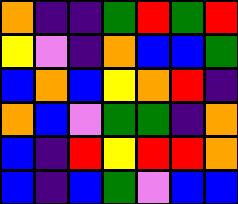[["orange", "indigo", "indigo", "green", "red", "green", "red"], ["yellow", "violet", "indigo", "orange", "blue", "blue", "green"], ["blue", "orange", "blue", "yellow", "orange", "red", "indigo"], ["orange", "blue", "violet", "green", "green", "indigo", "orange"], ["blue", "indigo", "red", "yellow", "red", "red", "orange"], ["blue", "indigo", "blue", "green", "violet", "blue", "blue"]]